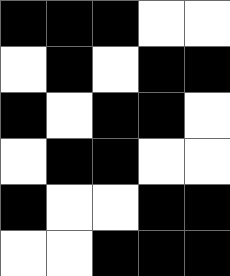[["black", "black", "black", "white", "white"], ["white", "black", "white", "black", "black"], ["black", "white", "black", "black", "white"], ["white", "black", "black", "white", "white"], ["black", "white", "white", "black", "black"], ["white", "white", "black", "black", "black"]]